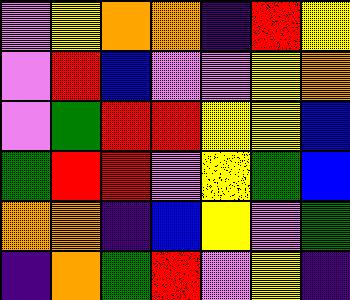[["violet", "yellow", "orange", "orange", "indigo", "red", "yellow"], ["violet", "red", "blue", "violet", "violet", "yellow", "orange"], ["violet", "green", "red", "red", "yellow", "yellow", "blue"], ["green", "red", "red", "violet", "yellow", "green", "blue"], ["orange", "orange", "indigo", "blue", "yellow", "violet", "green"], ["indigo", "orange", "green", "red", "violet", "yellow", "indigo"]]